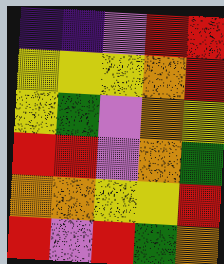[["indigo", "indigo", "violet", "red", "red"], ["yellow", "yellow", "yellow", "orange", "red"], ["yellow", "green", "violet", "orange", "yellow"], ["red", "red", "violet", "orange", "green"], ["orange", "orange", "yellow", "yellow", "red"], ["red", "violet", "red", "green", "orange"]]